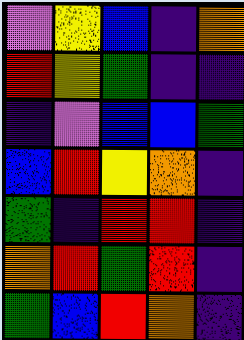[["violet", "yellow", "blue", "indigo", "orange"], ["red", "yellow", "green", "indigo", "indigo"], ["indigo", "violet", "blue", "blue", "green"], ["blue", "red", "yellow", "orange", "indigo"], ["green", "indigo", "red", "red", "indigo"], ["orange", "red", "green", "red", "indigo"], ["green", "blue", "red", "orange", "indigo"]]